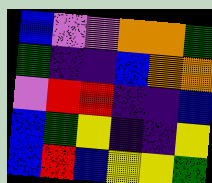[["blue", "violet", "violet", "orange", "orange", "green"], ["green", "indigo", "indigo", "blue", "orange", "orange"], ["violet", "red", "red", "indigo", "indigo", "blue"], ["blue", "green", "yellow", "indigo", "indigo", "yellow"], ["blue", "red", "blue", "yellow", "yellow", "green"]]